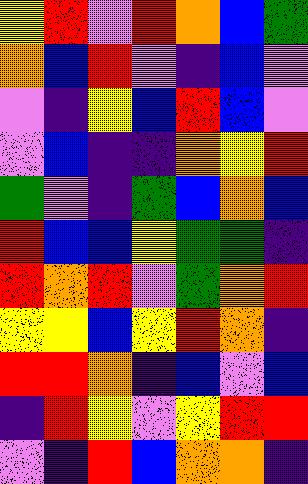[["yellow", "red", "violet", "red", "orange", "blue", "green"], ["orange", "blue", "red", "violet", "indigo", "blue", "violet"], ["violet", "indigo", "yellow", "blue", "red", "blue", "violet"], ["violet", "blue", "indigo", "indigo", "orange", "yellow", "red"], ["green", "violet", "indigo", "green", "blue", "orange", "blue"], ["red", "blue", "blue", "yellow", "green", "green", "indigo"], ["red", "orange", "red", "violet", "green", "orange", "red"], ["yellow", "yellow", "blue", "yellow", "red", "orange", "indigo"], ["red", "red", "orange", "indigo", "blue", "violet", "blue"], ["indigo", "red", "yellow", "violet", "yellow", "red", "red"], ["violet", "indigo", "red", "blue", "orange", "orange", "indigo"]]